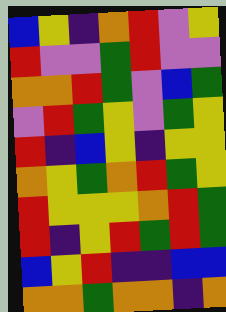[["blue", "yellow", "indigo", "orange", "red", "violet", "yellow"], ["red", "violet", "violet", "green", "red", "violet", "violet"], ["orange", "orange", "red", "green", "violet", "blue", "green"], ["violet", "red", "green", "yellow", "violet", "green", "yellow"], ["red", "indigo", "blue", "yellow", "indigo", "yellow", "yellow"], ["orange", "yellow", "green", "orange", "red", "green", "yellow"], ["red", "yellow", "yellow", "yellow", "orange", "red", "green"], ["red", "indigo", "yellow", "red", "green", "red", "green"], ["blue", "yellow", "red", "indigo", "indigo", "blue", "blue"], ["orange", "orange", "green", "orange", "orange", "indigo", "orange"]]